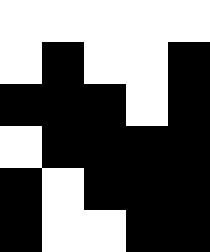[["white", "white", "white", "white", "white"], ["white", "black", "white", "white", "black"], ["black", "black", "black", "white", "black"], ["white", "black", "black", "black", "black"], ["black", "white", "black", "black", "black"], ["black", "white", "white", "black", "black"]]